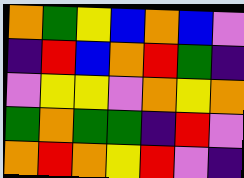[["orange", "green", "yellow", "blue", "orange", "blue", "violet"], ["indigo", "red", "blue", "orange", "red", "green", "indigo"], ["violet", "yellow", "yellow", "violet", "orange", "yellow", "orange"], ["green", "orange", "green", "green", "indigo", "red", "violet"], ["orange", "red", "orange", "yellow", "red", "violet", "indigo"]]